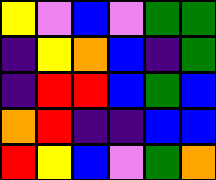[["yellow", "violet", "blue", "violet", "green", "green"], ["indigo", "yellow", "orange", "blue", "indigo", "green"], ["indigo", "red", "red", "blue", "green", "blue"], ["orange", "red", "indigo", "indigo", "blue", "blue"], ["red", "yellow", "blue", "violet", "green", "orange"]]